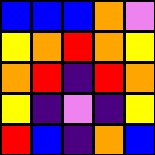[["blue", "blue", "blue", "orange", "violet"], ["yellow", "orange", "red", "orange", "yellow"], ["orange", "red", "indigo", "red", "orange"], ["yellow", "indigo", "violet", "indigo", "yellow"], ["red", "blue", "indigo", "orange", "blue"]]